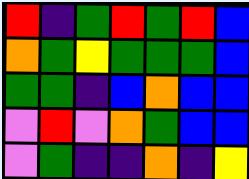[["red", "indigo", "green", "red", "green", "red", "blue"], ["orange", "green", "yellow", "green", "green", "green", "blue"], ["green", "green", "indigo", "blue", "orange", "blue", "blue"], ["violet", "red", "violet", "orange", "green", "blue", "blue"], ["violet", "green", "indigo", "indigo", "orange", "indigo", "yellow"]]